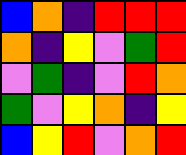[["blue", "orange", "indigo", "red", "red", "red"], ["orange", "indigo", "yellow", "violet", "green", "red"], ["violet", "green", "indigo", "violet", "red", "orange"], ["green", "violet", "yellow", "orange", "indigo", "yellow"], ["blue", "yellow", "red", "violet", "orange", "red"]]